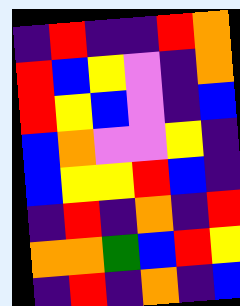[["indigo", "red", "indigo", "indigo", "red", "orange"], ["red", "blue", "yellow", "violet", "indigo", "orange"], ["red", "yellow", "blue", "violet", "indigo", "blue"], ["blue", "orange", "violet", "violet", "yellow", "indigo"], ["blue", "yellow", "yellow", "red", "blue", "indigo"], ["indigo", "red", "indigo", "orange", "indigo", "red"], ["orange", "orange", "green", "blue", "red", "yellow"], ["indigo", "red", "indigo", "orange", "indigo", "blue"]]